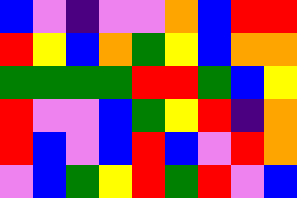[["blue", "violet", "indigo", "violet", "violet", "orange", "blue", "red", "red"], ["red", "yellow", "blue", "orange", "green", "yellow", "blue", "orange", "orange"], ["green", "green", "green", "green", "red", "red", "green", "blue", "yellow"], ["red", "violet", "violet", "blue", "green", "yellow", "red", "indigo", "orange"], ["red", "blue", "violet", "blue", "red", "blue", "violet", "red", "orange"], ["violet", "blue", "green", "yellow", "red", "green", "red", "violet", "blue"]]